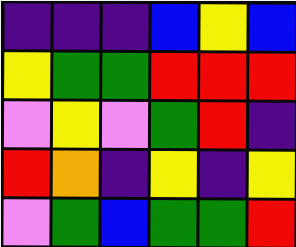[["indigo", "indigo", "indigo", "blue", "yellow", "blue"], ["yellow", "green", "green", "red", "red", "red"], ["violet", "yellow", "violet", "green", "red", "indigo"], ["red", "orange", "indigo", "yellow", "indigo", "yellow"], ["violet", "green", "blue", "green", "green", "red"]]